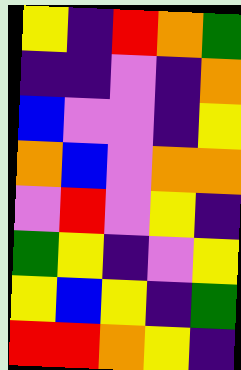[["yellow", "indigo", "red", "orange", "green"], ["indigo", "indigo", "violet", "indigo", "orange"], ["blue", "violet", "violet", "indigo", "yellow"], ["orange", "blue", "violet", "orange", "orange"], ["violet", "red", "violet", "yellow", "indigo"], ["green", "yellow", "indigo", "violet", "yellow"], ["yellow", "blue", "yellow", "indigo", "green"], ["red", "red", "orange", "yellow", "indigo"]]